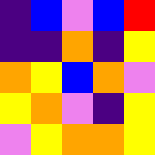[["indigo", "blue", "violet", "blue", "red"], ["indigo", "indigo", "orange", "indigo", "yellow"], ["orange", "yellow", "blue", "orange", "violet"], ["yellow", "orange", "violet", "indigo", "yellow"], ["violet", "yellow", "orange", "orange", "yellow"]]